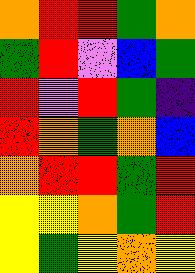[["orange", "red", "red", "green", "orange"], ["green", "red", "violet", "blue", "green"], ["red", "violet", "red", "green", "indigo"], ["red", "orange", "green", "orange", "blue"], ["orange", "red", "red", "green", "red"], ["yellow", "yellow", "orange", "green", "red"], ["yellow", "green", "yellow", "orange", "yellow"]]